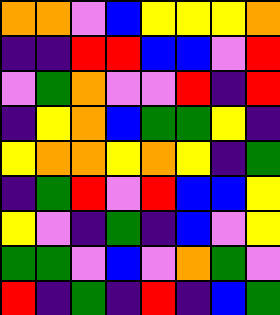[["orange", "orange", "violet", "blue", "yellow", "yellow", "yellow", "orange"], ["indigo", "indigo", "red", "red", "blue", "blue", "violet", "red"], ["violet", "green", "orange", "violet", "violet", "red", "indigo", "red"], ["indigo", "yellow", "orange", "blue", "green", "green", "yellow", "indigo"], ["yellow", "orange", "orange", "yellow", "orange", "yellow", "indigo", "green"], ["indigo", "green", "red", "violet", "red", "blue", "blue", "yellow"], ["yellow", "violet", "indigo", "green", "indigo", "blue", "violet", "yellow"], ["green", "green", "violet", "blue", "violet", "orange", "green", "violet"], ["red", "indigo", "green", "indigo", "red", "indigo", "blue", "green"]]